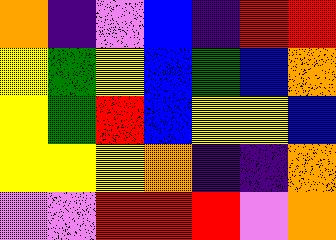[["orange", "indigo", "violet", "blue", "indigo", "red", "red"], ["yellow", "green", "yellow", "blue", "green", "blue", "orange"], ["yellow", "green", "red", "blue", "yellow", "yellow", "blue"], ["yellow", "yellow", "yellow", "orange", "indigo", "indigo", "orange"], ["violet", "violet", "red", "red", "red", "violet", "orange"]]